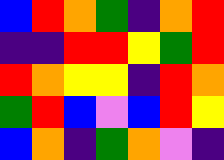[["blue", "red", "orange", "green", "indigo", "orange", "red"], ["indigo", "indigo", "red", "red", "yellow", "green", "red"], ["red", "orange", "yellow", "yellow", "indigo", "red", "orange"], ["green", "red", "blue", "violet", "blue", "red", "yellow"], ["blue", "orange", "indigo", "green", "orange", "violet", "indigo"]]